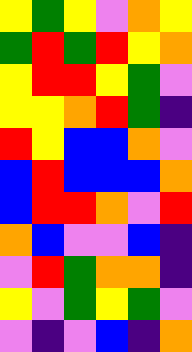[["yellow", "green", "yellow", "violet", "orange", "yellow"], ["green", "red", "green", "red", "yellow", "orange"], ["yellow", "red", "red", "yellow", "green", "violet"], ["yellow", "yellow", "orange", "red", "green", "indigo"], ["red", "yellow", "blue", "blue", "orange", "violet"], ["blue", "red", "blue", "blue", "blue", "orange"], ["blue", "red", "red", "orange", "violet", "red"], ["orange", "blue", "violet", "violet", "blue", "indigo"], ["violet", "red", "green", "orange", "orange", "indigo"], ["yellow", "violet", "green", "yellow", "green", "violet"], ["violet", "indigo", "violet", "blue", "indigo", "orange"]]